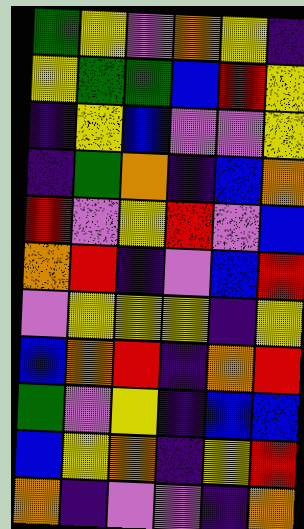[["green", "yellow", "violet", "orange", "yellow", "indigo"], ["yellow", "green", "green", "blue", "red", "yellow"], ["indigo", "yellow", "blue", "violet", "violet", "yellow"], ["indigo", "green", "orange", "indigo", "blue", "orange"], ["red", "violet", "yellow", "red", "violet", "blue"], ["orange", "red", "indigo", "violet", "blue", "red"], ["violet", "yellow", "yellow", "yellow", "indigo", "yellow"], ["blue", "orange", "red", "indigo", "orange", "red"], ["green", "violet", "yellow", "indigo", "blue", "blue"], ["blue", "yellow", "orange", "indigo", "yellow", "red"], ["orange", "indigo", "violet", "violet", "indigo", "orange"]]